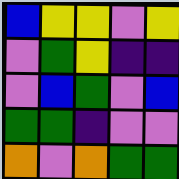[["blue", "yellow", "yellow", "violet", "yellow"], ["violet", "green", "yellow", "indigo", "indigo"], ["violet", "blue", "green", "violet", "blue"], ["green", "green", "indigo", "violet", "violet"], ["orange", "violet", "orange", "green", "green"]]